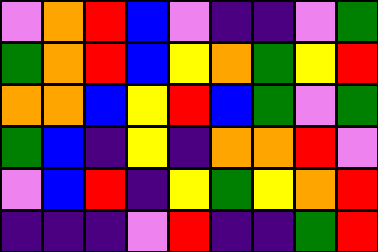[["violet", "orange", "red", "blue", "violet", "indigo", "indigo", "violet", "green"], ["green", "orange", "red", "blue", "yellow", "orange", "green", "yellow", "red"], ["orange", "orange", "blue", "yellow", "red", "blue", "green", "violet", "green"], ["green", "blue", "indigo", "yellow", "indigo", "orange", "orange", "red", "violet"], ["violet", "blue", "red", "indigo", "yellow", "green", "yellow", "orange", "red"], ["indigo", "indigo", "indigo", "violet", "red", "indigo", "indigo", "green", "red"]]